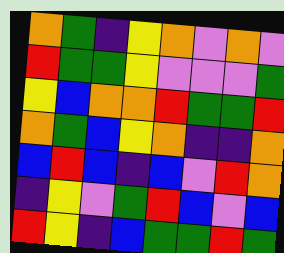[["orange", "green", "indigo", "yellow", "orange", "violet", "orange", "violet"], ["red", "green", "green", "yellow", "violet", "violet", "violet", "green"], ["yellow", "blue", "orange", "orange", "red", "green", "green", "red"], ["orange", "green", "blue", "yellow", "orange", "indigo", "indigo", "orange"], ["blue", "red", "blue", "indigo", "blue", "violet", "red", "orange"], ["indigo", "yellow", "violet", "green", "red", "blue", "violet", "blue"], ["red", "yellow", "indigo", "blue", "green", "green", "red", "green"]]